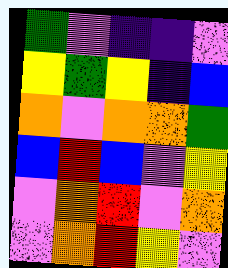[["green", "violet", "indigo", "indigo", "violet"], ["yellow", "green", "yellow", "indigo", "blue"], ["orange", "violet", "orange", "orange", "green"], ["blue", "red", "blue", "violet", "yellow"], ["violet", "orange", "red", "violet", "orange"], ["violet", "orange", "red", "yellow", "violet"]]